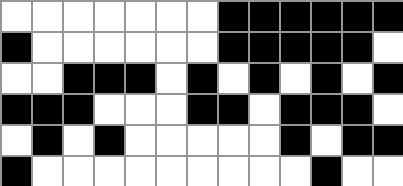[["white", "white", "white", "white", "white", "white", "white", "black", "black", "black", "black", "black", "black"], ["black", "white", "white", "white", "white", "white", "white", "black", "black", "black", "black", "black", "white"], ["white", "white", "black", "black", "black", "white", "black", "white", "black", "white", "black", "white", "black"], ["black", "black", "black", "white", "white", "white", "black", "black", "white", "black", "black", "black", "white"], ["white", "black", "white", "black", "white", "white", "white", "white", "white", "black", "white", "black", "black"], ["black", "white", "white", "white", "white", "white", "white", "white", "white", "white", "black", "white", "white"]]